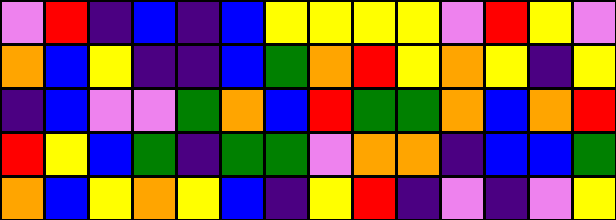[["violet", "red", "indigo", "blue", "indigo", "blue", "yellow", "yellow", "yellow", "yellow", "violet", "red", "yellow", "violet"], ["orange", "blue", "yellow", "indigo", "indigo", "blue", "green", "orange", "red", "yellow", "orange", "yellow", "indigo", "yellow"], ["indigo", "blue", "violet", "violet", "green", "orange", "blue", "red", "green", "green", "orange", "blue", "orange", "red"], ["red", "yellow", "blue", "green", "indigo", "green", "green", "violet", "orange", "orange", "indigo", "blue", "blue", "green"], ["orange", "blue", "yellow", "orange", "yellow", "blue", "indigo", "yellow", "red", "indigo", "violet", "indigo", "violet", "yellow"]]